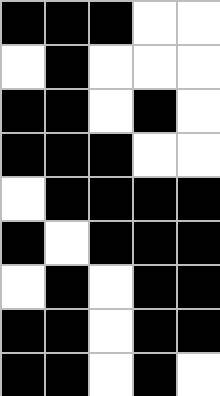[["black", "black", "black", "white", "white"], ["white", "black", "white", "white", "white"], ["black", "black", "white", "black", "white"], ["black", "black", "black", "white", "white"], ["white", "black", "black", "black", "black"], ["black", "white", "black", "black", "black"], ["white", "black", "white", "black", "black"], ["black", "black", "white", "black", "black"], ["black", "black", "white", "black", "white"]]